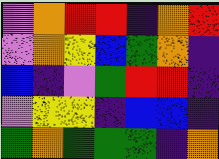[["violet", "orange", "red", "red", "indigo", "orange", "red"], ["violet", "orange", "yellow", "blue", "green", "orange", "indigo"], ["blue", "indigo", "violet", "green", "red", "red", "indigo"], ["violet", "yellow", "yellow", "indigo", "blue", "blue", "indigo"], ["green", "orange", "green", "green", "green", "indigo", "orange"]]